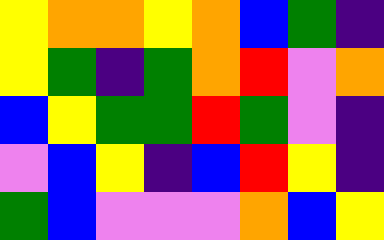[["yellow", "orange", "orange", "yellow", "orange", "blue", "green", "indigo"], ["yellow", "green", "indigo", "green", "orange", "red", "violet", "orange"], ["blue", "yellow", "green", "green", "red", "green", "violet", "indigo"], ["violet", "blue", "yellow", "indigo", "blue", "red", "yellow", "indigo"], ["green", "blue", "violet", "violet", "violet", "orange", "blue", "yellow"]]